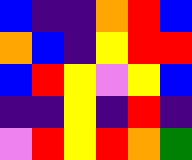[["blue", "indigo", "indigo", "orange", "red", "blue"], ["orange", "blue", "indigo", "yellow", "red", "red"], ["blue", "red", "yellow", "violet", "yellow", "blue"], ["indigo", "indigo", "yellow", "indigo", "red", "indigo"], ["violet", "red", "yellow", "red", "orange", "green"]]